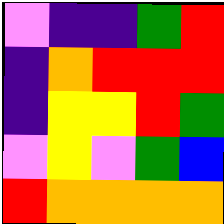[["violet", "indigo", "indigo", "green", "red"], ["indigo", "orange", "red", "red", "red"], ["indigo", "yellow", "yellow", "red", "green"], ["violet", "yellow", "violet", "green", "blue"], ["red", "orange", "orange", "orange", "orange"]]